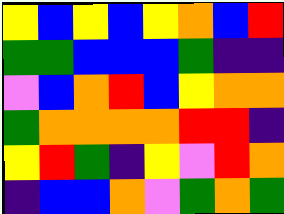[["yellow", "blue", "yellow", "blue", "yellow", "orange", "blue", "red"], ["green", "green", "blue", "blue", "blue", "green", "indigo", "indigo"], ["violet", "blue", "orange", "red", "blue", "yellow", "orange", "orange"], ["green", "orange", "orange", "orange", "orange", "red", "red", "indigo"], ["yellow", "red", "green", "indigo", "yellow", "violet", "red", "orange"], ["indigo", "blue", "blue", "orange", "violet", "green", "orange", "green"]]